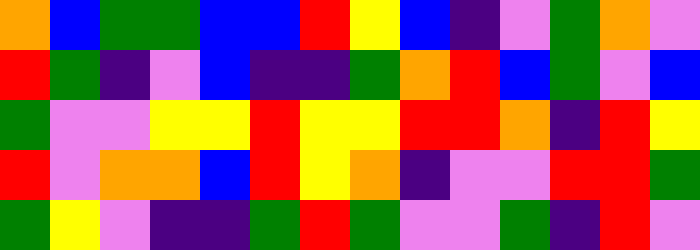[["orange", "blue", "green", "green", "blue", "blue", "red", "yellow", "blue", "indigo", "violet", "green", "orange", "violet"], ["red", "green", "indigo", "violet", "blue", "indigo", "indigo", "green", "orange", "red", "blue", "green", "violet", "blue"], ["green", "violet", "violet", "yellow", "yellow", "red", "yellow", "yellow", "red", "red", "orange", "indigo", "red", "yellow"], ["red", "violet", "orange", "orange", "blue", "red", "yellow", "orange", "indigo", "violet", "violet", "red", "red", "green"], ["green", "yellow", "violet", "indigo", "indigo", "green", "red", "green", "violet", "violet", "green", "indigo", "red", "violet"]]